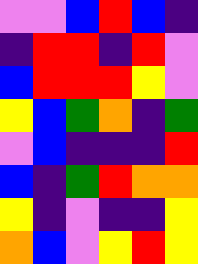[["violet", "violet", "blue", "red", "blue", "indigo"], ["indigo", "red", "red", "indigo", "red", "violet"], ["blue", "red", "red", "red", "yellow", "violet"], ["yellow", "blue", "green", "orange", "indigo", "green"], ["violet", "blue", "indigo", "indigo", "indigo", "red"], ["blue", "indigo", "green", "red", "orange", "orange"], ["yellow", "indigo", "violet", "indigo", "indigo", "yellow"], ["orange", "blue", "violet", "yellow", "red", "yellow"]]